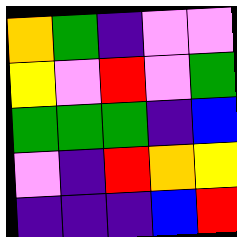[["orange", "green", "indigo", "violet", "violet"], ["yellow", "violet", "red", "violet", "green"], ["green", "green", "green", "indigo", "blue"], ["violet", "indigo", "red", "orange", "yellow"], ["indigo", "indigo", "indigo", "blue", "red"]]